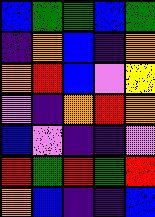[["blue", "green", "green", "blue", "green"], ["indigo", "orange", "blue", "indigo", "orange"], ["orange", "red", "blue", "violet", "yellow"], ["violet", "indigo", "orange", "red", "orange"], ["blue", "violet", "indigo", "indigo", "violet"], ["red", "green", "red", "green", "red"], ["orange", "blue", "indigo", "indigo", "blue"]]